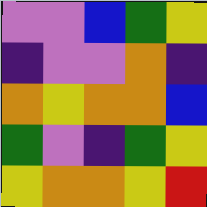[["violet", "violet", "blue", "green", "yellow"], ["indigo", "violet", "violet", "orange", "indigo"], ["orange", "yellow", "orange", "orange", "blue"], ["green", "violet", "indigo", "green", "yellow"], ["yellow", "orange", "orange", "yellow", "red"]]